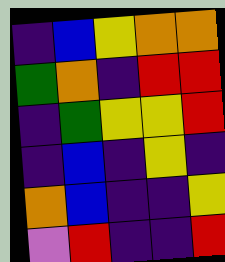[["indigo", "blue", "yellow", "orange", "orange"], ["green", "orange", "indigo", "red", "red"], ["indigo", "green", "yellow", "yellow", "red"], ["indigo", "blue", "indigo", "yellow", "indigo"], ["orange", "blue", "indigo", "indigo", "yellow"], ["violet", "red", "indigo", "indigo", "red"]]